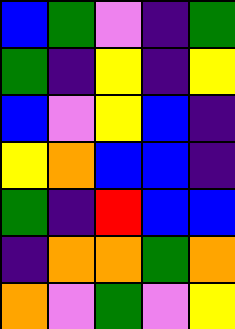[["blue", "green", "violet", "indigo", "green"], ["green", "indigo", "yellow", "indigo", "yellow"], ["blue", "violet", "yellow", "blue", "indigo"], ["yellow", "orange", "blue", "blue", "indigo"], ["green", "indigo", "red", "blue", "blue"], ["indigo", "orange", "orange", "green", "orange"], ["orange", "violet", "green", "violet", "yellow"]]